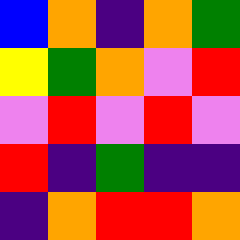[["blue", "orange", "indigo", "orange", "green"], ["yellow", "green", "orange", "violet", "red"], ["violet", "red", "violet", "red", "violet"], ["red", "indigo", "green", "indigo", "indigo"], ["indigo", "orange", "red", "red", "orange"]]